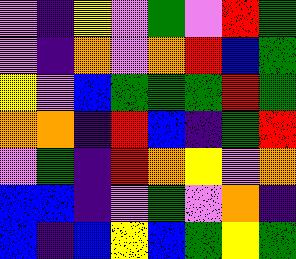[["violet", "indigo", "yellow", "violet", "green", "violet", "red", "green"], ["violet", "indigo", "orange", "violet", "orange", "red", "blue", "green"], ["yellow", "violet", "blue", "green", "green", "green", "red", "green"], ["orange", "orange", "indigo", "red", "blue", "indigo", "green", "red"], ["violet", "green", "indigo", "red", "orange", "yellow", "violet", "orange"], ["blue", "blue", "indigo", "violet", "green", "violet", "orange", "indigo"], ["blue", "indigo", "blue", "yellow", "blue", "green", "yellow", "green"]]